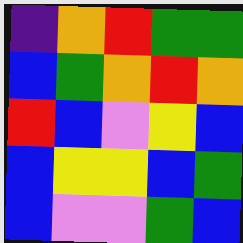[["indigo", "orange", "red", "green", "green"], ["blue", "green", "orange", "red", "orange"], ["red", "blue", "violet", "yellow", "blue"], ["blue", "yellow", "yellow", "blue", "green"], ["blue", "violet", "violet", "green", "blue"]]